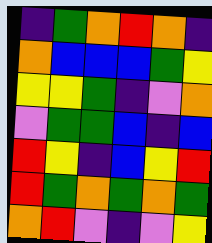[["indigo", "green", "orange", "red", "orange", "indigo"], ["orange", "blue", "blue", "blue", "green", "yellow"], ["yellow", "yellow", "green", "indigo", "violet", "orange"], ["violet", "green", "green", "blue", "indigo", "blue"], ["red", "yellow", "indigo", "blue", "yellow", "red"], ["red", "green", "orange", "green", "orange", "green"], ["orange", "red", "violet", "indigo", "violet", "yellow"]]